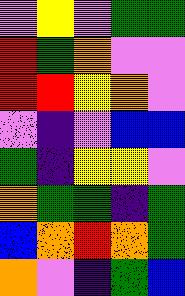[["violet", "yellow", "violet", "green", "green"], ["red", "green", "orange", "violet", "violet"], ["red", "red", "yellow", "orange", "violet"], ["violet", "indigo", "violet", "blue", "blue"], ["green", "indigo", "yellow", "yellow", "violet"], ["orange", "green", "green", "indigo", "green"], ["blue", "orange", "red", "orange", "green"], ["orange", "violet", "indigo", "green", "blue"]]